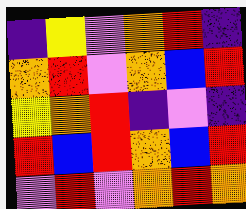[["indigo", "yellow", "violet", "orange", "red", "indigo"], ["orange", "red", "violet", "orange", "blue", "red"], ["yellow", "orange", "red", "indigo", "violet", "indigo"], ["red", "blue", "red", "orange", "blue", "red"], ["violet", "red", "violet", "orange", "red", "orange"]]